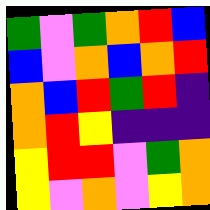[["green", "violet", "green", "orange", "red", "blue"], ["blue", "violet", "orange", "blue", "orange", "red"], ["orange", "blue", "red", "green", "red", "indigo"], ["orange", "red", "yellow", "indigo", "indigo", "indigo"], ["yellow", "red", "red", "violet", "green", "orange"], ["yellow", "violet", "orange", "violet", "yellow", "orange"]]